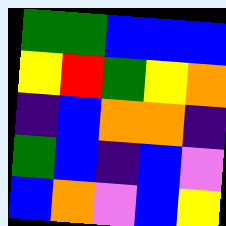[["green", "green", "blue", "blue", "blue"], ["yellow", "red", "green", "yellow", "orange"], ["indigo", "blue", "orange", "orange", "indigo"], ["green", "blue", "indigo", "blue", "violet"], ["blue", "orange", "violet", "blue", "yellow"]]